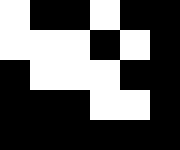[["white", "black", "black", "white", "black", "black"], ["white", "white", "white", "black", "white", "black"], ["black", "white", "white", "white", "black", "black"], ["black", "black", "black", "white", "white", "black"], ["black", "black", "black", "black", "black", "black"]]